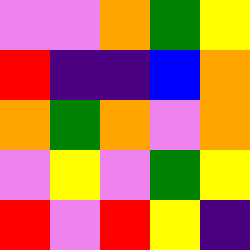[["violet", "violet", "orange", "green", "yellow"], ["red", "indigo", "indigo", "blue", "orange"], ["orange", "green", "orange", "violet", "orange"], ["violet", "yellow", "violet", "green", "yellow"], ["red", "violet", "red", "yellow", "indigo"]]